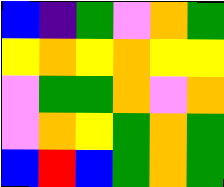[["blue", "indigo", "green", "violet", "orange", "green"], ["yellow", "orange", "yellow", "orange", "yellow", "yellow"], ["violet", "green", "green", "orange", "violet", "orange"], ["violet", "orange", "yellow", "green", "orange", "green"], ["blue", "red", "blue", "green", "orange", "green"]]